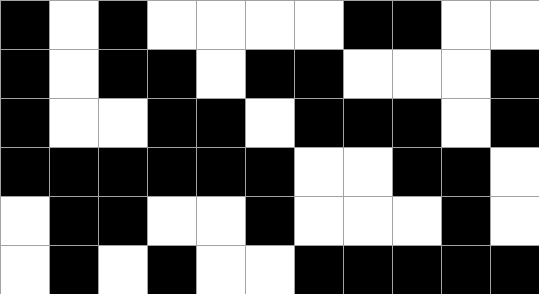[["black", "white", "black", "white", "white", "white", "white", "black", "black", "white", "white"], ["black", "white", "black", "black", "white", "black", "black", "white", "white", "white", "black"], ["black", "white", "white", "black", "black", "white", "black", "black", "black", "white", "black"], ["black", "black", "black", "black", "black", "black", "white", "white", "black", "black", "white"], ["white", "black", "black", "white", "white", "black", "white", "white", "white", "black", "white"], ["white", "black", "white", "black", "white", "white", "black", "black", "black", "black", "black"]]